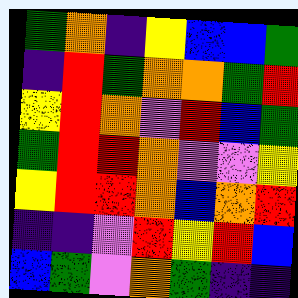[["green", "orange", "indigo", "yellow", "blue", "blue", "green"], ["indigo", "red", "green", "orange", "orange", "green", "red"], ["yellow", "red", "orange", "violet", "red", "blue", "green"], ["green", "red", "red", "orange", "violet", "violet", "yellow"], ["yellow", "red", "red", "orange", "blue", "orange", "red"], ["indigo", "indigo", "violet", "red", "yellow", "red", "blue"], ["blue", "green", "violet", "orange", "green", "indigo", "indigo"]]